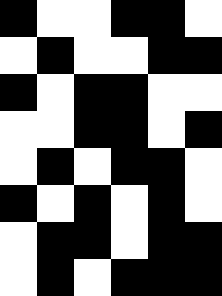[["black", "white", "white", "black", "black", "white"], ["white", "black", "white", "white", "black", "black"], ["black", "white", "black", "black", "white", "white"], ["white", "white", "black", "black", "white", "black"], ["white", "black", "white", "black", "black", "white"], ["black", "white", "black", "white", "black", "white"], ["white", "black", "black", "white", "black", "black"], ["white", "black", "white", "black", "black", "black"]]